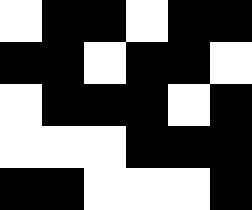[["white", "black", "black", "white", "black", "black"], ["black", "black", "white", "black", "black", "white"], ["white", "black", "black", "black", "white", "black"], ["white", "white", "white", "black", "black", "black"], ["black", "black", "white", "white", "white", "black"]]